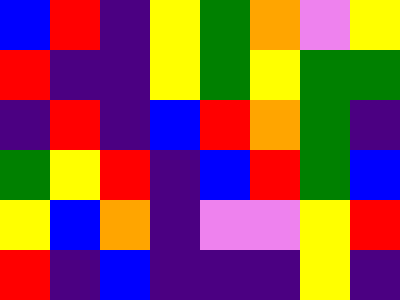[["blue", "red", "indigo", "yellow", "green", "orange", "violet", "yellow"], ["red", "indigo", "indigo", "yellow", "green", "yellow", "green", "green"], ["indigo", "red", "indigo", "blue", "red", "orange", "green", "indigo"], ["green", "yellow", "red", "indigo", "blue", "red", "green", "blue"], ["yellow", "blue", "orange", "indigo", "violet", "violet", "yellow", "red"], ["red", "indigo", "blue", "indigo", "indigo", "indigo", "yellow", "indigo"]]